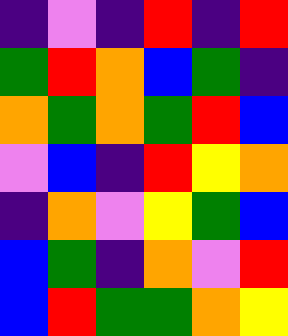[["indigo", "violet", "indigo", "red", "indigo", "red"], ["green", "red", "orange", "blue", "green", "indigo"], ["orange", "green", "orange", "green", "red", "blue"], ["violet", "blue", "indigo", "red", "yellow", "orange"], ["indigo", "orange", "violet", "yellow", "green", "blue"], ["blue", "green", "indigo", "orange", "violet", "red"], ["blue", "red", "green", "green", "orange", "yellow"]]